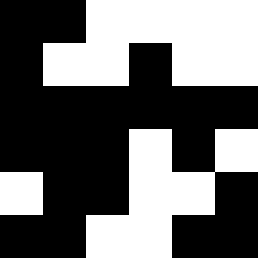[["black", "black", "white", "white", "white", "white"], ["black", "white", "white", "black", "white", "white"], ["black", "black", "black", "black", "black", "black"], ["black", "black", "black", "white", "black", "white"], ["white", "black", "black", "white", "white", "black"], ["black", "black", "white", "white", "black", "black"]]